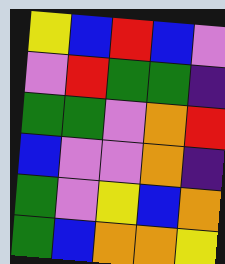[["yellow", "blue", "red", "blue", "violet"], ["violet", "red", "green", "green", "indigo"], ["green", "green", "violet", "orange", "red"], ["blue", "violet", "violet", "orange", "indigo"], ["green", "violet", "yellow", "blue", "orange"], ["green", "blue", "orange", "orange", "yellow"]]